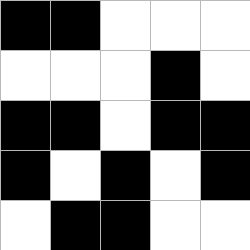[["black", "black", "white", "white", "white"], ["white", "white", "white", "black", "white"], ["black", "black", "white", "black", "black"], ["black", "white", "black", "white", "black"], ["white", "black", "black", "white", "white"]]